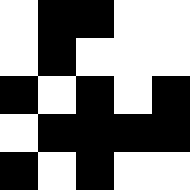[["white", "black", "black", "white", "white"], ["white", "black", "white", "white", "white"], ["black", "white", "black", "white", "black"], ["white", "black", "black", "black", "black"], ["black", "white", "black", "white", "white"]]